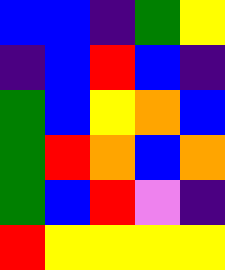[["blue", "blue", "indigo", "green", "yellow"], ["indigo", "blue", "red", "blue", "indigo"], ["green", "blue", "yellow", "orange", "blue"], ["green", "red", "orange", "blue", "orange"], ["green", "blue", "red", "violet", "indigo"], ["red", "yellow", "yellow", "yellow", "yellow"]]